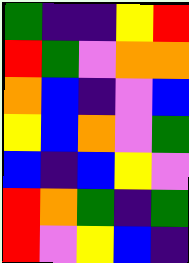[["green", "indigo", "indigo", "yellow", "red"], ["red", "green", "violet", "orange", "orange"], ["orange", "blue", "indigo", "violet", "blue"], ["yellow", "blue", "orange", "violet", "green"], ["blue", "indigo", "blue", "yellow", "violet"], ["red", "orange", "green", "indigo", "green"], ["red", "violet", "yellow", "blue", "indigo"]]